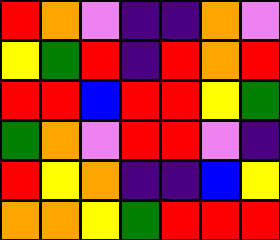[["red", "orange", "violet", "indigo", "indigo", "orange", "violet"], ["yellow", "green", "red", "indigo", "red", "orange", "red"], ["red", "red", "blue", "red", "red", "yellow", "green"], ["green", "orange", "violet", "red", "red", "violet", "indigo"], ["red", "yellow", "orange", "indigo", "indigo", "blue", "yellow"], ["orange", "orange", "yellow", "green", "red", "red", "red"]]